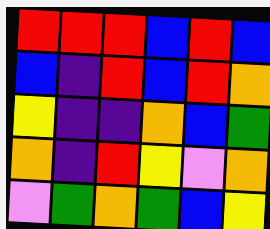[["red", "red", "red", "blue", "red", "blue"], ["blue", "indigo", "red", "blue", "red", "orange"], ["yellow", "indigo", "indigo", "orange", "blue", "green"], ["orange", "indigo", "red", "yellow", "violet", "orange"], ["violet", "green", "orange", "green", "blue", "yellow"]]